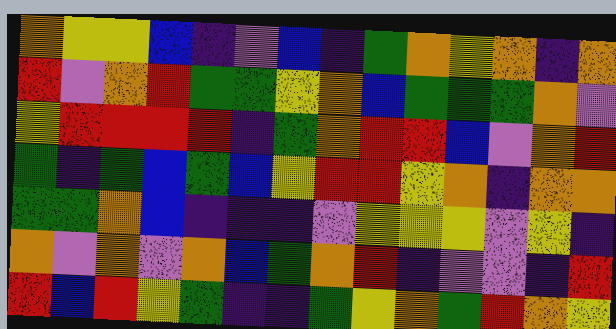[["orange", "yellow", "yellow", "blue", "indigo", "violet", "blue", "indigo", "green", "orange", "yellow", "orange", "indigo", "orange"], ["red", "violet", "orange", "red", "green", "green", "yellow", "orange", "blue", "green", "green", "green", "orange", "violet"], ["yellow", "red", "red", "red", "red", "indigo", "green", "orange", "red", "red", "blue", "violet", "orange", "red"], ["green", "indigo", "green", "blue", "green", "blue", "yellow", "red", "red", "yellow", "orange", "indigo", "orange", "orange"], ["green", "green", "orange", "blue", "indigo", "indigo", "indigo", "violet", "yellow", "yellow", "yellow", "violet", "yellow", "indigo"], ["orange", "violet", "orange", "violet", "orange", "blue", "green", "orange", "red", "indigo", "violet", "violet", "indigo", "red"], ["red", "blue", "red", "yellow", "green", "indigo", "indigo", "green", "yellow", "orange", "green", "red", "orange", "yellow"]]